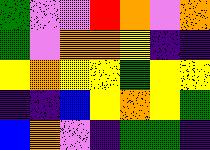[["green", "violet", "violet", "red", "orange", "violet", "orange"], ["green", "violet", "orange", "orange", "yellow", "indigo", "indigo"], ["yellow", "orange", "yellow", "yellow", "green", "yellow", "yellow"], ["indigo", "indigo", "blue", "yellow", "orange", "yellow", "green"], ["blue", "orange", "violet", "indigo", "green", "green", "indigo"]]